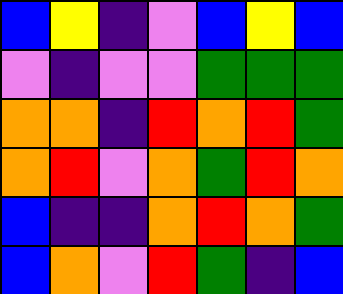[["blue", "yellow", "indigo", "violet", "blue", "yellow", "blue"], ["violet", "indigo", "violet", "violet", "green", "green", "green"], ["orange", "orange", "indigo", "red", "orange", "red", "green"], ["orange", "red", "violet", "orange", "green", "red", "orange"], ["blue", "indigo", "indigo", "orange", "red", "orange", "green"], ["blue", "orange", "violet", "red", "green", "indigo", "blue"]]